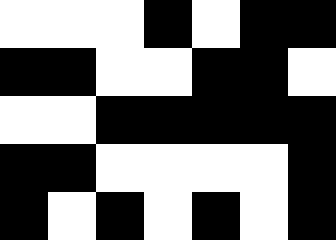[["white", "white", "white", "black", "white", "black", "black"], ["black", "black", "white", "white", "black", "black", "white"], ["white", "white", "black", "black", "black", "black", "black"], ["black", "black", "white", "white", "white", "white", "black"], ["black", "white", "black", "white", "black", "white", "black"]]